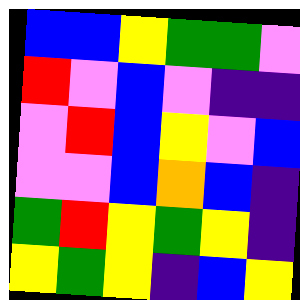[["blue", "blue", "yellow", "green", "green", "violet"], ["red", "violet", "blue", "violet", "indigo", "indigo"], ["violet", "red", "blue", "yellow", "violet", "blue"], ["violet", "violet", "blue", "orange", "blue", "indigo"], ["green", "red", "yellow", "green", "yellow", "indigo"], ["yellow", "green", "yellow", "indigo", "blue", "yellow"]]